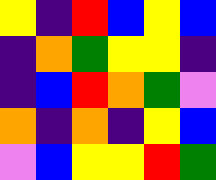[["yellow", "indigo", "red", "blue", "yellow", "blue"], ["indigo", "orange", "green", "yellow", "yellow", "indigo"], ["indigo", "blue", "red", "orange", "green", "violet"], ["orange", "indigo", "orange", "indigo", "yellow", "blue"], ["violet", "blue", "yellow", "yellow", "red", "green"]]